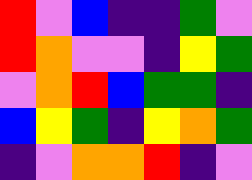[["red", "violet", "blue", "indigo", "indigo", "green", "violet"], ["red", "orange", "violet", "violet", "indigo", "yellow", "green"], ["violet", "orange", "red", "blue", "green", "green", "indigo"], ["blue", "yellow", "green", "indigo", "yellow", "orange", "green"], ["indigo", "violet", "orange", "orange", "red", "indigo", "violet"]]